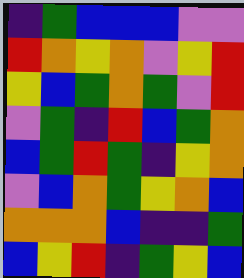[["indigo", "green", "blue", "blue", "blue", "violet", "violet"], ["red", "orange", "yellow", "orange", "violet", "yellow", "red"], ["yellow", "blue", "green", "orange", "green", "violet", "red"], ["violet", "green", "indigo", "red", "blue", "green", "orange"], ["blue", "green", "red", "green", "indigo", "yellow", "orange"], ["violet", "blue", "orange", "green", "yellow", "orange", "blue"], ["orange", "orange", "orange", "blue", "indigo", "indigo", "green"], ["blue", "yellow", "red", "indigo", "green", "yellow", "blue"]]